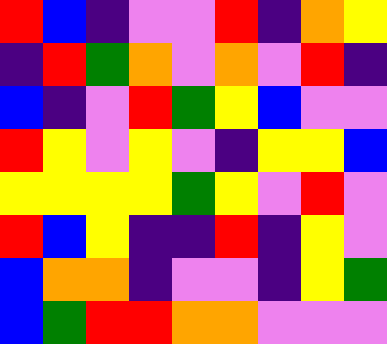[["red", "blue", "indigo", "violet", "violet", "red", "indigo", "orange", "yellow"], ["indigo", "red", "green", "orange", "violet", "orange", "violet", "red", "indigo"], ["blue", "indigo", "violet", "red", "green", "yellow", "blue", "violet", "violet"], ["red", "yellow", "violet", "yellow", "violet", "indigo", "yellow", "yellow", "blue"], ["yellow", "yellow", "yellow", "yellow", "green", "yellow", "violet", "red", "violet"], ["red", "blue", "yellow", "indigo", "indigo", "red", "indigo", "yellow", "violet"], ["blue", "orange", "orange", "indigo", "violet", "violet", "indigo", "yellow", "green"], ["blue", "green", "red", "red", "orange", "orange", "violet", "violet", "violet"]]